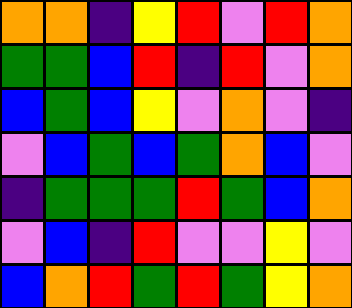[["orange", "orange", "indigo", "yellow", "red", "violet", "red", "orange"], ["green", "green", "blue", "red", "indigo", "red", "violet", "orange"], ["blue", "green", "blue", "yellow", "violet", "orange", "violet", "indigo"], ["violet", "blue", "green", "blue", "green", "orange", "blue", "violet"], ["indigo", "green", "green", "green", "red", "green", "blue", "orange"], ["violet", "blue", "indigo", "red", "violet", "violet", "yellow", "violet"], ["blue", "orange", "red", "green", "red", "green", "yellow", "orange"]]